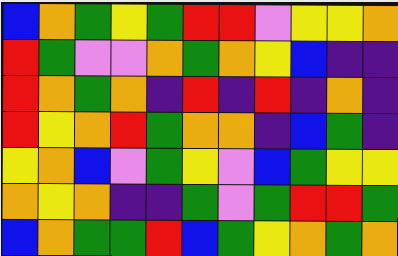[["blue", "orange", "green", "yellow", "green", "red", "red", "violet", "yellow", "yellow", "orange"], ["red", "green", "violet", "violet", "orange", "green", "orange", "yellow", "blue", "indigo", "indigo"], ["red", "orange", "green", "orange", "indigo", "red", "indigo", "red", "indigo", "orange", "indigo"], ["red", "yellow", "orange", "red", "green", "orange", "orange", "indigo", "blue", "green", "indigo"], ["yellow", "orange", "blue", "violet", "green", "yellow", "violet", "blue", "green", "yellow", "yellow"], ["orange", "yellow", "orange", "indigo", "indigo", "green", "violet", "green", "red", "red", "green"], ["blue", "orange", "green", "green", "red", "blue", "green", "yellow", "orange", "green", "orange"]]